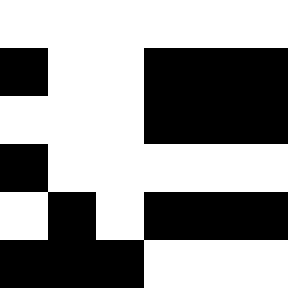[["white", "white", "white", "white", "white", "white"], ["black", "white", "white", "black", "black", "black"], ["white", "white", "white", "black", "black", "black"], ["black", "white", "white", "white", "white", "white"], ["white", "black", "white", "black", "black", "black"], ["black", "black", "black", "white", "white", "white"]]